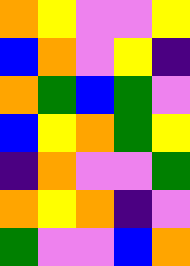[["orange", "yellow", "violet", "violet", "yellow"], ["blue", "orange", "violet", "yellow", "indigo"], ["orange", "green", "blue", "green", "violet"], ["blue", "yellow", "orange", "green", "yellow"], ["indigo", "orange", "violet", "violet", "green"], ["orange", "yellow", "orange", "indigo", "violet"], ["green", "violet", "violet", "blue", "orange"]]